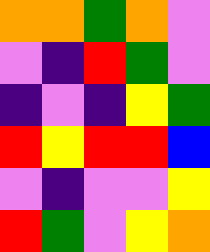[["orange", "orange", "green", "orange", "violet"], ["violet", "indigo", "red", "green", "violet"], ["indigo", "violet", "indigo", "yellow", "green"], ["red", "yellow", "red", "red", "blue"], ["violet", "indigo", "violet", "violet", "yellow"], ["red", "green", "violet", "yellow", "orange"]]